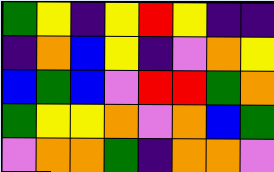[["green", "yellow", "indigo", "yellow", "red", "yellow", "indigo", "indigo"], ["indigo", "orange", "blue", "yellow", "indigo", "violet", "orange", "yellow"], ["blue", "green", "blue", "violet", "red", "red", "green", "orange"], ["green", "yellow", "yellow", "orange", "violet", "orange", "blue", "green"], ["violet", "orange", "orange", "green", "indigo", "orange", "orange", "violet"]]